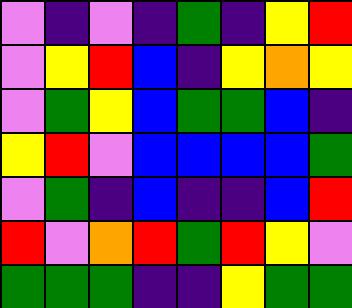[["violet", "indigo", "violet", "indigo", "green", "indigo", "yellow", "red"], ["violet", "yellow", "red", "blue", "indigo", "yellow", "orange", "yellow"], ["violet", "green", "yellow", "blue", "green", "green", "blue", "indigo"], ["yellow", "red", "violet", "blue", "blue", "blue", "blue", "green"], ["violet", "green", "indigo", "blue", "indigo", "indigo", "blue", "red"], ["red", "violet", "orange", "red", "green", "red", "yellow", "violet"], ["green", "green", "green", "indigo", "indigo", "yellow", "green", "green"]]